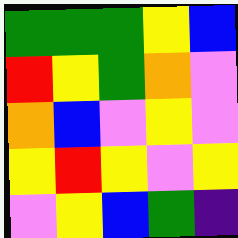[["green", "green", "green", "yellow", "blue"], ["red", "yellow", "green", "orange", "violet"], ["orange", "blue", "violet", "yellow", "violet"], ["yellow", "red", "yellow", "violet", "yellow"], ["violet", "yellow", "blue", "green", "indigo"]]